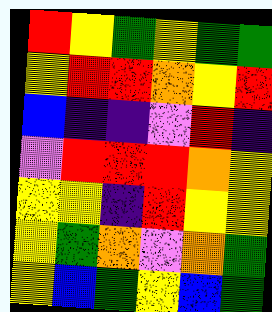[["red", "yellow", "green", "yellow", "green", "green"], ["yellow", "red", "red", "orange", "yellow", "red"], ["blue", "indigo", "indigo", "violet", "red", "indigo"], ["violet", "red", "red", "red", "orange", "yellow"], ["yellow", "yellow", "indigo", "red", "yellow", "yellow"], ["yellow", "green", "orange", "violet", "orange", "green"], ["yellow", "blue", "green", "yellow", "blue", "green"]]